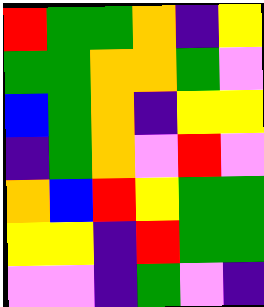[["red", "green", "green", "orange", "indigo", "yellow"], ["green", "green", "orange", "orange", "green", "violet"], ["blue", "green", "orange", "indigo", "yellow", "yellow"], ["indigo", "green", "orange", "violet", "red", "violet"], ["orange", "blue", "red", "yellow", "green", "green"], ["yellow", "yellow", "indigo", "red", "green", "green"], ["violet", "violet", "indigo", "green", "violet", "indigo"]]